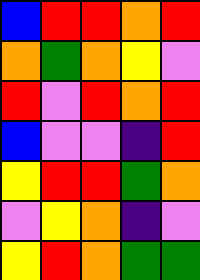[["blue", "red", "red", "orange", "red"], ["orange", "green", "orange", "yellow", "violet"], ["red", "violet", "red", "orange", "red"], ["blue", "violet", "violet", "indigo", "red"], ["yellow", "red", "red", "green", "orange"], ["violet", "yellow", "orange", "indigo", "violet"], ["yellow", "red", "orange", "green", "green"]]